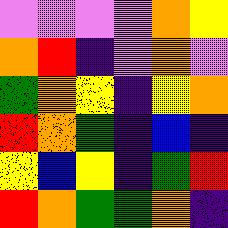[["violet", "violet", "violet", "violet", "orange", "yellow"], ["orange", "red", "indigo", "violet", "orange", "violet"], ["green", "orange", "yellow", "indigo", "yellow", "orange"], ["red", "orange", "green", "indigo", "blue", "indigo"], ["yellow", "blue", "yellow", "indigo", "green", "red"], ["red", "orange", "green", "green", "orange", "indigo"]]